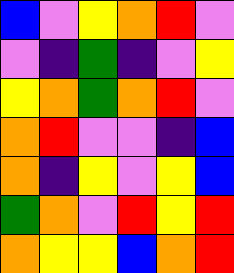[["blue", "violet", "yellow", "orange", "red", "violet"], ["violet", "indigo", "green", "indigo", "violet", "yellow"], ["yellow", "orange", "green", "orange", "red", "violet"], ["orange", "red", "violet", "violet", "indigo", "blue"], ["orange", "indigo", "yellow", "violet", "yellow", "blue"], ["green", "orange", "violet", "red", "yellow", "red"], ["orange", "yellow", "yellow", "blue", "orange", "red"]]